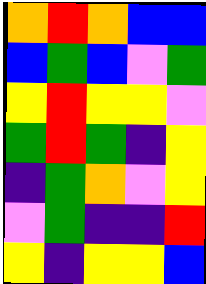[["orange", "red", "orange", "blue", "blue"], ["blue", "green", "blue", "violet", "green"], ["yellow", "red", "yellow", "yellow", "violet"], ["green", "red", "green", "indigo", "yellow"], ["indigo", "green", "orange", "violet", "yellow"], ["violet", "green", "indigo", "indigo", "red"], ["yellow", "indigo", "yellow", "yellow", "blue"]]